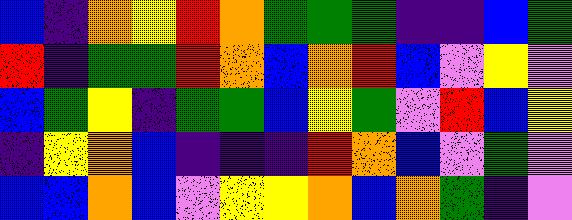[["blue", "indigo", "orange", "yellow", "red", "orange", "green", "green", "green", "indigo", "indigo", "blue", "green"], ["red", "indigo", "green", "green", "red", "orange", "blue", "orange", "red", "blue", "violet", "yellow", "violet"], ["blue", "green", "yellow", "indigo", "green", "green", "blue", "yellow", "green", "violet", "red", "blue", "yellow"], ["indigo", "yellow", "orange", "blue", "indigo", "indigo", "indigo", "red", "orange", "blue", "violet", "green", "violet"], ["blue", "blue", "orange", "blue", "violet", "yellow", "yellow", "orange", "blue", "orange", "green", "indigo", "violet"]]